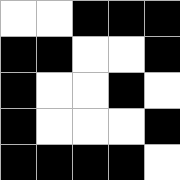[["white", "white", "black", "black", "black"], ["black", "black", "white", "white", "black"], ["black", "white", "white", "black", "white"], ["black", "white", "white", "white", "black"], ["black", "black", "black", "black", "white"]]